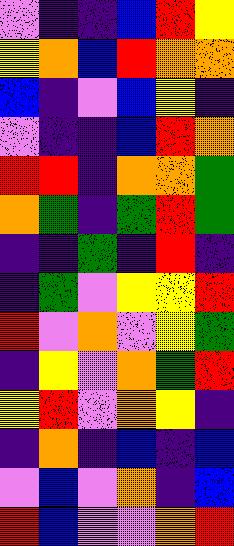[["violet", "indigo", "indigo", "blue", "red", "yellow"], ["yellow", "orange", "blue", "red", "orange", "orange"], ["blue", "indigo", "violet", "blue", "yellow", "indigo"], ["violet", "indigo", "indigo", "blue", "red", "orange"], ["red", "red", "indigo", "orange", "orange", "green"], ["orange", "green", "indigo", "green", "red", "green"], ["indigo", "indigo", "green", "indigo", "red", "indigo"], ["indigo", "green", "violet", "yellow", "yellow", "red"], ["red", "violet", "orange", "violet", "yellow", "green"], ["indigo", "yellow", "violet", "orange", "green", "red"], ["yellow", "red", "violet", "orange", "yellow", "indigo"], ["indigo", "orange", "indigo", "blue", "indigo", "blue"], ["violet", "blue", "violet", "orange", "indigo", "blue"], ["red", "blue", "violet", "violet", "orange", "red"]]